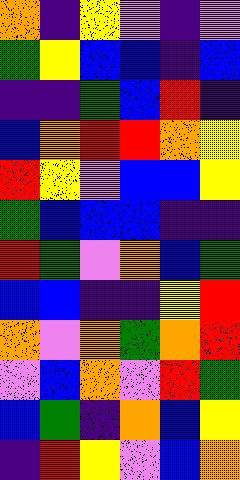[["orange", "indigo", "yellow", "violet", "indigo", "violet"], ["green", "yellow", "blue", "blue", "indigo", "blue"], ["indigo", "indigo", "green", "blue", "red", "indigo"], ["blue", "orange", "red", "red", "orange", "yellow"], ["red", "yellow", "violet", "blue", "blue", "yellow"], ["green", "blue", "blue", "blue", "indigo", "indigo"], ["red", "green", "violet", "orange", "blue", "green"], ["blue", "blue", "indigo", "indigo", "yellow", "red"], ["orange", "violet", "orange", "green", "orange", "red"], ["violet", "blue", "orange", "violet", "red", "green"], ["blue", "green", "indigo", "orange", "blue", "yellow"], ["indigo", "red", "yellow", "violet", "blue", "orange"]]